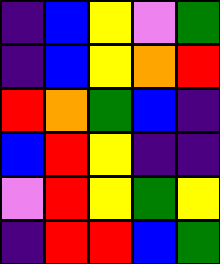[["indigo", "blue", "yellow", "violet", "green"], ["indigo", "blue", "yellow", "orange", "red"], ["red", "orange", "green", "blue", "indigo"], ["blue", "red", "yellow", "indigo", "indigo"], ["violet", "red", "yellow", "green", "yellow"], ["indigo", "red", "red", "blue", "green"]]